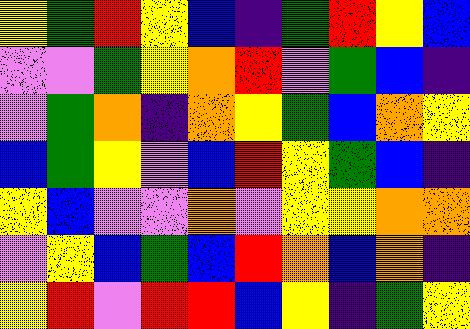[["yellow", "green", "red", "yellow", "blue", "indigo", "green", "red", "yellow", "blue"], ["violet", "violet", "green", "yellow", "orange", "red", "violet", "green", "blue", "indigo"], ["violet", "green", "orange", "indigo", "orange", "yellow", "green", "blue", "orange", "yellow"], ["blue", "green", "yellow", "violet", "blue", "red", "yellow", "green", "blue", "indigo"], ["yellow", "blue", "violet", "violet", "orange", "violet", "yellow", "yellow", "orange", "orange"], ["violet", "yellow", "blue", "green", "blue", "red", "orange", "blue", "orange", "indigo"], ["yellow", "red", "violet", "red", "red", "blue", "yellow", "indigo", "green", "yellow"]]